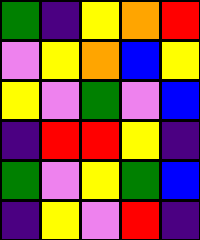[["green", "indigo", "yellow", "orange", "red"], ["violet", "yellow", "orange", "blue", "yellow"], ["yellow", "violet", "green", "violet", "blue"], ["indigo", "red", "red", "yellow", "indigo"], ["green", "violet", "yellow", "green", "blue"], ["indigo", "yellow", "violet", "red", "indigo"]]